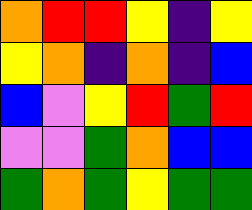[["orange", "red", "red", "yellow", "indigo", "yellow"], ["yellow", "orange", "indigo", "orange", "indigo", "blue"], ["blue", "violet", "yellow", "red", "green", "red"], ["violet", "violet", "green", "orange", "blue", "blue"], ["green", "orange", "green", "yellow", "green", "green"]]